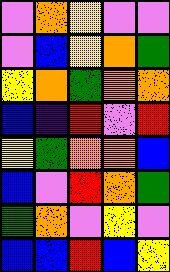[["violet", "orange", "yellow", "violet", "violet"], ["violet", "blue", "yellow", "orange", "green"], ["yellow", "orange", "green", "orange", "orange"], ["blue", "indigo", "red", "violet", "red"], ["yellow", "green", "orange", "orange", "blue"], ["blue", "violet", "red", "orange", "green"], ["green", "orange", "violet", "yellow", "violet"], ["blue", "blue", "red", "blue", "yellow"]]